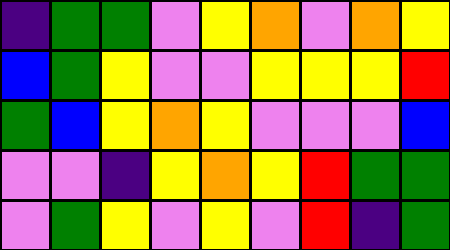[["indigo", "green", "green", "violet", "yellow", "orange", "violet", "orange", "yellow"], ["blue", "green", "yellow", "violet", "violet", "yellow", "yellow", "yellow", "red"], ["green", "blue", "yellow", "orange", "yellow", "violet", "violet", "violet", "blue"], ["violet", "violet", "indigo", "yellow", "orange", "yellow", "red", "green", "green"], ["violet", "green", "yellow", "violet", "yellow", "violet", "red", "indigo", "green"]]